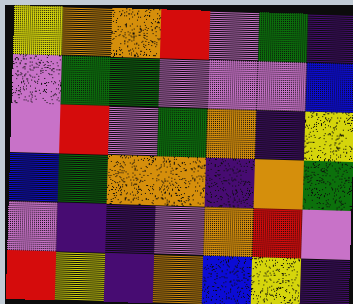[["yellow", "orange", "orange", "red", "violet", "green", "indigo"], ["violet", "green", "green", "violet", "violet", "violet", "blue"], ["violet", "red", "violet", "green", "orange", "indigo", "yellow"], ["blue", "green", "orange", "orange", "indigo", "orange", "green"], ["violet", "indigo", "indigo", "violet", "orange", "red", "violet"], ["red", "yellow", "indigo", "orange", "blue", "yellow", "indigo"]]